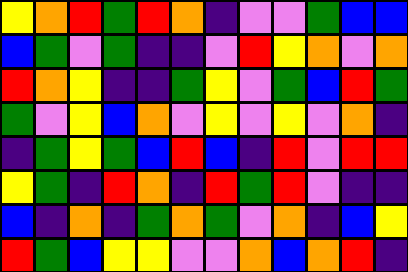[["yellow", "orange", "red", "green", "red", "orange", "indigo", "violet", "violet", "green", "blue", "blue"], ["blue", "green", "violet", "green", "indigo", "indigo", "violet", "red", "yellow", "orange", "violet", "orange"], ["red", "orange", "yellow", "indigo", "indigo", "green", "yellow", "violet", "green", "blue", "red", "green"], ["green", "violet", "yellow", "blue", "orange", "violet", "yellow", "violet", "yellow", "violet", "orange", "indigo"], ["indigo", "green", "yellow", "green", "blue", "red", "blue", "indigo", "red", "violet", "red", "red"], ["yellow", "green", "indigo", "red", "orange", "indigo", "red", "green", "red", "violet", "indigo", "indigo"], ["blue", "indigo", "orange", "indigo", "green", "orange", "green", "violet", "orange", "indigo", "blue", "yellow"], ["red", "green", "blue", "yellow", "yellow", "violet", "violet", "orange", "blue", "orange", "red", "indigo"]]